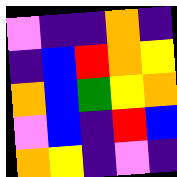[["violet", "indigo", "indigo", "orange", "indigo"], ["indigo", "blue", "red", "orange", "yellow"], ["orange", "blue", "green", "yellow", "orange"], ["violet", "blue", "indigo", "red", "blue"], ["orange", "yellow", "indigo", "violet", "indigo"]]